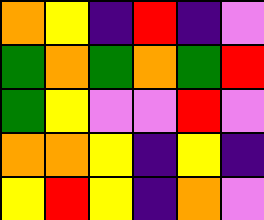[["orange", "yellow", "indigo", "red", "indigo", "violet"], ["green", "orange", "green", "orange", "green", "red"], ["green", "yellow", "violet", "violet", "red", "violet"], ["orange", "orange", "yellow", "indigo", "yellow", "indigo"], ["yellow", "red", "yellow", "indigo", "orange", "violet"]]